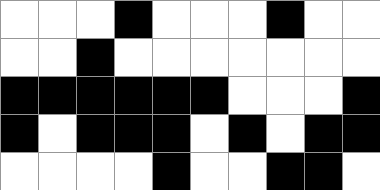[["white", "white", "white", "black", "white", "white", "white", "black", "white", "white"], ["white", "white", "black", "white", "white", "white", "white", "white", "white", "white"], ["black", "black", "black", "black", "black", "black", "white", "white", "white", "black"], ["black", "white", "black", "black", "black", "white", "black", "white", "black", "black"], ["white", "white", "white", "white", "black", "white", "white", "black", "black", "white"]]